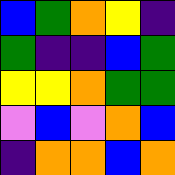[["blue", "green", "orange", "yellow", "indigo"], ["green", "indigo", "indigo", "blue", "green"], ["yellow", "yellow", "orange", "green", "green"], ["violet", "blue", "violet", "orange", "blue"], ["indigo", "orange", "orange", "blue", "orange"]]